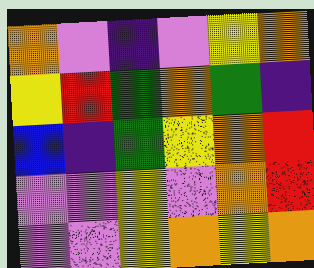[["orange", "violet", "indigo", "violet", "yellow", "orange"], ["yellow", "red", "green", "orange", "green", "indigo"], ["blue", "indigo", "green", "yellow", "orange", "red"], ["violet", "violet", "yellow", "violet", "orange", "red"], ["violet", "violet", "yellow", "orange", "yellow", "orange"]]